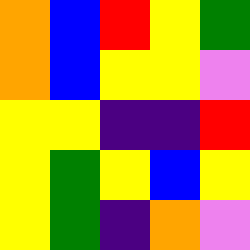[["orange", "blue", "red", "yellow", "green"], ["orange", "blue", "yellow", "yellow", "violet"], ["yellow", "yellow", "indigo", "indigo", "red"], ["yellow", "green", "yellow", "blue", "yellow"], ["yellow", "green", "indigo", "orange", "violet"]]